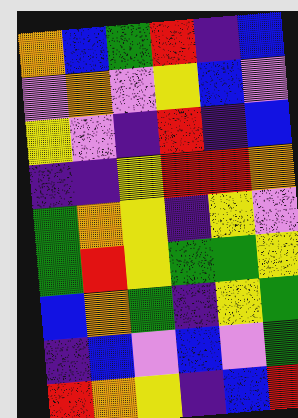[["orange", "blue", "green", "red", "indigo", "blue"], ["violet", "orange", "violet", "yellow", "blue", "violet"], ["yellow", "violet", "indigo", "red", "indigo", "blue"], ["indigo", "indigo", "yellow", "red", "red", "orange"], ["green", "orange", "yellow", "indigo", "yellow", "violet"], ["green", "red", "yellow", "green", "green", "yellow"], ["blue", "orange", "green", "indigo", "yellow", "green"], ["indigo", "blue", "violet", "blue", "violet", "green"], ["red", "orange", "yellow", "indigo", "blue", "red"]]